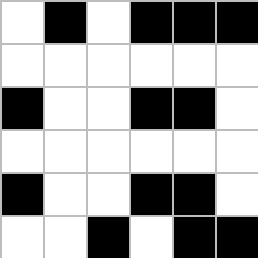[["white", "black", "white", "black", "black", "black"], ["white", "white", "white", "white", "white", "white"], ["black", "white", "white", "black", "black", "white"], ["white", "white", "white", "white", "white", "white"], ["black", "white", "white", "black", "black", "white"], ["white", "white", "black", "white", "black", "black"]]